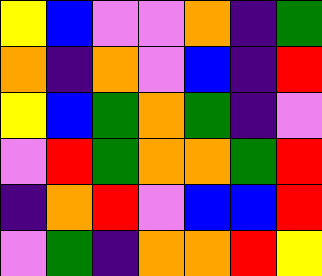[["yellow", "blue", "violet", "violet", "orange", "indigo", "green"], ["orange", "indigo", "orange", "violet", "blue", "indigo", "red"], ["yellow", "blue", "green", "orange", "green", "indigo", "violet"], ["violet", "red", "green", "orange", "orange", "green", "red"], ["indigo", "orange", "red", "violet", "blue", "blue", "red"], ["violet", "green", "indigo", "orange", "orange", "red", "yellow"]]